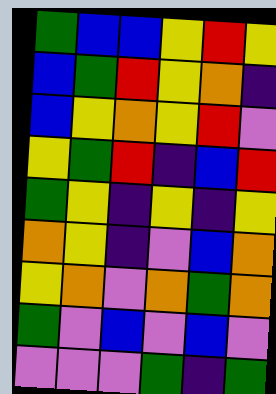[["green", "blue", "blue", "yellow", "red", "yellow"], ["blue", "green", "red", "yellow", "orange", "indigo"], ["blue", "yellow", "orange", "yellow", "red", "violet"], ["yellow", "green", "red", "indigo", "blue", "red"], ["green", "yellow", "indigo", "yellow", "indigo", "yellow"], ["orange", "yellow", "indigo", "violet", "blue", "orange"], ["yellow", "orange", "violet", "orange", "green", "orange"], ["green", "violet", "blue", "violet", "blue", "violet"], ["violet", "violet", "violet", "green", "indigo", "green"]]